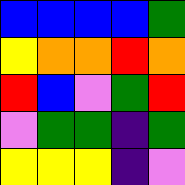[["blue", "blue", "blue", "blue", "green"], ["yellow", "orange", "orange", "red", "orange"], ["red", "blue", "violet", "green", "red"], ["violet", "green", "green", "indigo", "green"], ["yellow", "yellow", "yellow", "indigo", "violet"]]